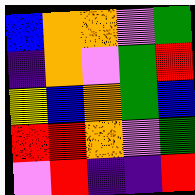[["blue", "orange", "orange", "violet", "green"], ["indigo", "orange", "violet", "green", "red"], ["yellow", "blue", "orange", "green", "blue"], ["red", "red", "orange", "violet", "green"], ["violet", "red", "indigo", "indigo", "red"]]